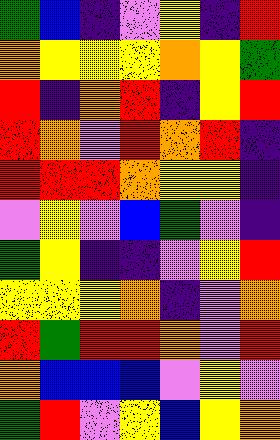[["green", "blue", "indigo", "violet", "yellow", "indigo", "red"], ["orange", "yellow", "yellow", "yellow", "orange", "yellow", "green"], ["red", "indigo", "orange", "red", "indigo", "yellow", "red"], ["red", "orange", "violet", "red", "orange", "red", "indigo"], ["red", "red", "red", "orange", "yellow", "yellow", "indigo"], ["violet", "yellow", "violet", "blue", "green", "violet", "indigo"], ["green", "yellow", "indigo", "indigo", "violet", "yellow", "red"], ["yellow", "yellow", "yellow", "orange", "indigo", "violet", "orange"], ["red", "green", "red", "red", "orange", "violet", "red"], ["orange", "blue", "blue", "blue", "violet", "yellow", "violet"], ["green", "red", "violet", "yellow", "blue", "yellow", "orange"]]